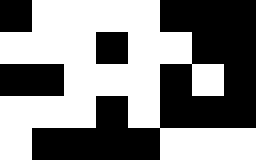[["black", "white", "white", "white", "white", "black", "black", "black"], ["white", "white", "white", "black", "white", "white", "black", "black"], ["black", "black", "white", "white", "white", "black", "white", "black"], ["white", "white", "white", "black", "white", "black", "black", "black"], ["white", "black", "black", "black", "black", "white", "white", "white"]]